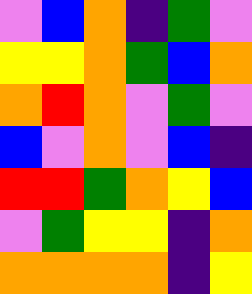[["violet", "blue", "orange", "indigo", "green", "violet"], ["yellow", "yellow", "orange", "green", "blue", "orange"], ["orange", "red", "orange", "violet", "green", "violet"], ["blue", "violet", "orange", "violet", "blue", "indigo"], ["red", "red", "green", "orange", "yellow", "blue"], ["violet", "green", "yellow", "yellow", "indigo", "orange"], ["orange", "orange", "orange", "orange", "indigo", "yellow"]]